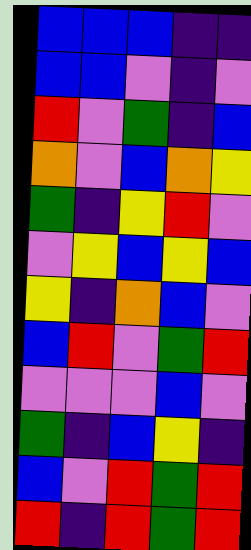[["blue", "blue", "blue", "indigo", "indigo"], ["blue", "blue", "violet", "indigo", "violet"], ["red", "violet", "green", "indigo", "blue"], ["orange", "violet", "blue", "orange", "yellow"], ["green", "indigo", "yellow", "red", "violet"], ["violet", "yellow", "blue", "yellow", "blue"], ["yellow", "indigo", "orange", "blue", "violet"], ["blue", "red", "violet", "green", "red"], ["violet", "violet", "violet", "blue", "violet"], ["green", "indigo", "blue", "yellow", "indigo"], ["blue", "violet", "red", "green", "red"], ["red", "indigo", "red", "green", "red"]]